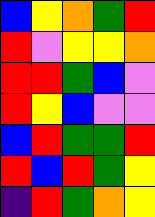[["blue", "yellow", "orange", "green", "red"], ["red", "violet", "yellow", "yellow", "orange"], ["red", "red", "green", "blue", "violet"], ["red", "yellow", "blue", "violet", "violet"], ["blue", "red", "green", "green", "red"], ["red", "blue", "red", "green", "yellow"], ["indigo", "red", "green", "orange", "yellow"]]